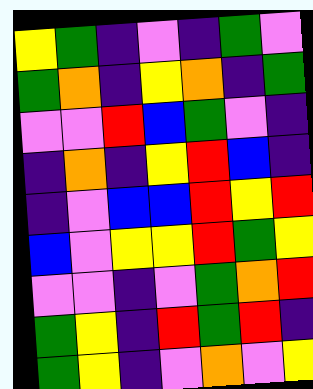[["yellow", "green", "indigo", "violet", "indigo", "green", "violet"], ["green", "orange", "indigo", "yellow", "orange", "indigo", "green"], ["violet", "violet", "red", "blue", "green", "violet", "indigo"], ["indigo", "orange", "indigo", "yellow", "red", "blue", "indigo"], ["indigo", "violet", "blue", "blue", "red", "yellow", "red"], ["blue", "violet", "yellow", "yellow", "red", "green", "yellow"], ["violet", "violet", "indigo", "violet", "green", "orange", "red"], ["green", "yellow", "indigo", "red", "green", "red", "indigo"], ["green", "yellow", "indigo", "violet", "orange", "violet", "yellow"]]